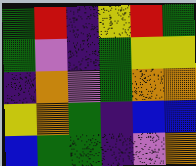[["green", "red", "indigo", "yellow", "red", "green"], ["green", "violet", "indigo", "green", "yellow", "yellow"], ["indigo", "orange", "violet", "green", "orange", "orange"], ["yellow", "orange", "green", "indigo", "blue", "blue"], ["blue", "green", "green", "indigo", "violet", "orange"]]